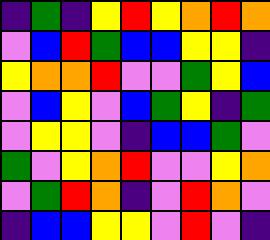[["indigo", "green", "indigo", "yellow", "red", "yellow", "orange", "red", "orange"], ["violet", "blue", "red", "green", "blue", "blue", "yellow", "yellow", "indigo"], ["yellow", "orange", "orange", "red", "violet", "violet", "green", "yellow", "blue"], ["violet", "blue", "yellow", "violet", "blue", "green", "yellow", "indigo", "green"], ["violet", "yellow", "yellow", "violet", "indigo", "blue", "blue", "green", "violet"], ["green", "violet", "yellow", "orange", "red", "violet", "violet", "yellow", "orange"], ["violet", "green", "red", "orange", "indigo", "violet", "red", "orange", "violet"], ["indigo", "blue", "blue", "yellow", "yellow", "violet", "red", "violet", "indigo"]]